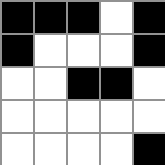[["black", "black", "black", "white", "black"], ["black", "white", "white", "white", "black"], ["white", "white", "black", "black", "white"], ["white", "white", "white", "white", "white"], ["white", "white", "white", "white", "black"]]